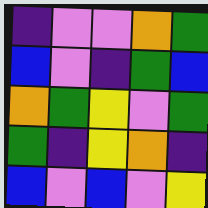[["indigo", "violet", "violet", "orange", "green"], ["blue", "violet", "indigo", "green", "blue"], ["orange", "green", "yellow", "violet", "green"], ["green", "indigo", "yellow", "orange", "indigo"], ["blue", "violet", "blue", "violet", "yellow"]]